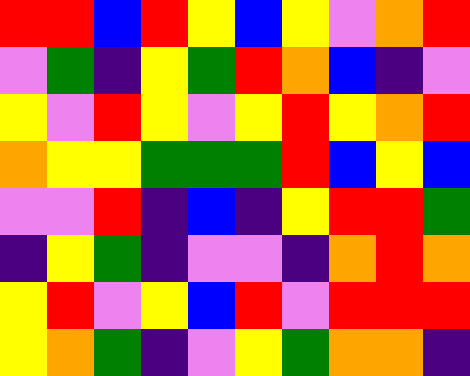[["red", "red", "blue", "red", "yellow", "blue", "yellow", "violet", "orange", "red"], ["violet", "green", "indigo", "yellow", "green", "red", "orange", "blue", "indigo", "violet"], ["yellow", "violet", "red", "yellow", "violet", "yellow", "red", "yellow", "orange", "red"], ["orange", "yellow", "yellow", "green", "green", "green", "red", "blue", "yellow", "blue"], ["violet", "violet", "red", "indigo", "blue", "indigo", "yellow", "red", "red", "green"], ["indigo", "yellow", "green", "indigo", "violet", "violet", "indigo", "orange", "red", "orange"], ["yellow", "red", "violet", "yellow", "blue", "red", "violet", "red", "red", "red"], ["yellow", "orange", "green", "indigo", "violet", "yellow", "green", "orange", "orange", "indigo"]]